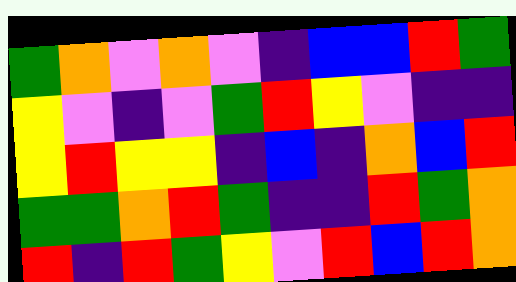[["green", "orange", "violet", "orange", "violet", "indigo", "blue", "blue", "red", "green"], ["yellow", "violet", "indigo", "violet", "green", "red", "yellow", "violet", "indigo", "indigo"], ["yellow", "red", "yellow", "yellow", "indigo", "blue", "indigo", "orange", "blue", "red"], ["green", "green", "orange", "red", "green", "indigo", "indigo", "red", "green", "orange"], ["red", "indigo", "red", "green", "yellow", "violet", "red", "blue", "red", "orange"]]